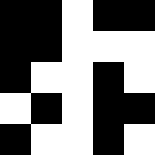[["black", "black", "white", "black", "black"], ["black", "black", "white", "white", "white"], ["black", "white", "white", "black", "white"], ["white", "black", "white", "black", "black"], ["black", "white", "white", "black", "white"]]